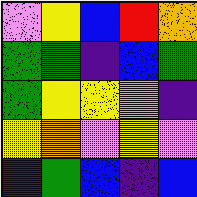[["violet", "yellow", "blue", "red", "orange"], ["green", "green", "indigo", "blue", "green"], ["green", "yellow", "yellow", "violet", "indigo"], ["yellow", "orange", "violet", "yellow", "violet"], ["indigo", "green", "blue", "indigo", "blue"]]